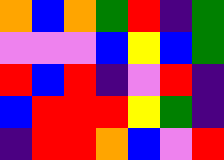[["orange", "blue", "orange", "green", "red", "indigo", "green"], ["violet", "violet", "violet", "blue", "yellow", "blue", "green"], ["red", "blue", "red", "indigo", "violet", "red", "indigo"], ["blue", "red", "red", "red", "yellow", "green", "indigo"], ["indigo", "red", "red", "orange", "blue", "violet", "red"]]